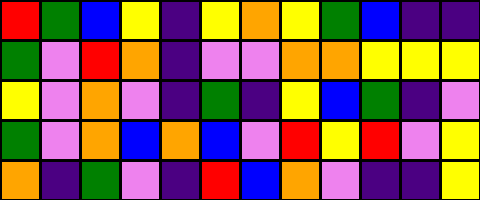[["red", "green", "blue", "yellow", "indigo", "yellow", "orange", "yellow", "green", "blue", "indigo", "indigo"], ["green", "violet", "red", "orange", "indigo", "violet", "violet", "orange", "orange", "yellow", "yellow", "yellow"], ["yellow", "violet", "orange", "violet", "indigo", "green", "indigo", "yellow", "blue", "green", "indigo", "violet"], ["green", "violet", "orange", "blue", "orange", "blue", "violet", "red", "yellow", "red", "violet", "yellow"], ["orange", "indigo", "green", "violet", "indigo", "red", "blue", "orange", "violet", "indigo", "indigo", "yellow"]]